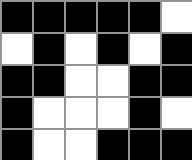[["black", "black", "black", "black", "black", "white"], ["white", "black", "white", "black", "white", "black"], ["black", "black", "white", "white", "black", "black"], ["black", "white", "white", "white", "black", "white"], ["black", "white", "white", "black", "black", "black"]]